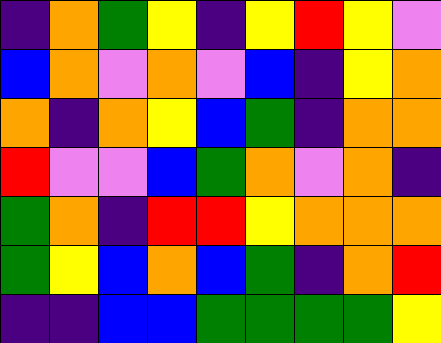[["indigo", "orange", "green", "yellow", "indigo", "yellow", "red", "yellow", "violet"], ["blue", "orange", "violet", "orange", "violet", "blue", "indigo", "yellow", "orange"], ["orange", "indigo", "orange", "yellow", "blue", "green", "indigo", "orange", "orange"], ["red", "violet", "violet", "blue", "green", "orange", "violet", "orange", "indigo"], ["green", "orange", "indigo", "red", "red", "yellow", "orange", "orange", "orange"], ["green", "yellow", "blue", "orange", "blue", "green", "indigo", "orange", "red"], ["indigo", "indigo", "blue", "blue", "green", "green", "green", "green", "yellow"]]